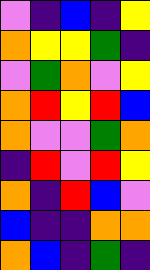[["violet", "indigo", "blue", "indigo", "yellow"], ["orange", "yellow", "yellow", "green", "indigo"], ["violet", "green", "orange", "violet", "yellow"], ["orange", "red", "yellow", "red", "blue"], ["orange", "violet", "violet", "green", "orange"], ["indigo", "red", "violet", "red", "yellow"], ["orange", "indigo", "red", "blue", "violet"], ["blue", "indigo", "indigo", "orange", "orange"], ["orange", "blue", "indigo", "green", "indigo"]]